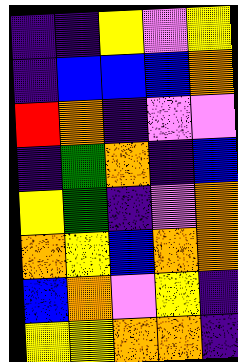[["indigo", "indigo", "yellow", "violet", "yellow"], ["indigo", "blue", "blue", "blue", "orange"], ["red", "orange", "indigo", "violet", "violet"], ["indigo", "green", "orange", "indigo", "blue"], ["yellow", "green", "indigo", "violet", "orange"], ["orange", "yellow", "blue", "orange", "orange"], ["blue", "orange", "violet", "yellow", "indigo"], ["yellow", "yellow", "orange", "orange", "indigo"]]